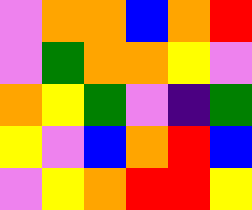[["violet", "orange", "orange", "blue", "orange", "red"], ["violet", "green", "orange", "orange", "yellow", "violet"], ["orange", "yellow", "green", "violet", "indigo", "green"], ["yellow", "violet", "blue", "orange", "red", "blue"], ["violet", "yellow", "orange", "red", "red", "yellow"]]